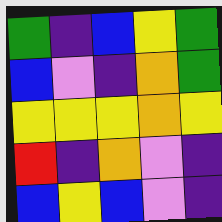[["green", "indigo", "blue", "yellow", "green"], ["blue", "violet", "indigo", "orange", "green"], ["yellow", "yellow", "yellow", "orange", "yellow"], ["red", "indigo", "orange", "violet", "indigo"], ["blue", "yellow", "blue", "violet", "indigo"]]